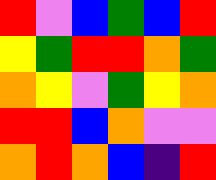[["red", "violet", "blue", "green", "blue", "red"], ["yellow", "green", "red", "red", "orange", "green"], ["orange", "yellow", "violet", "green", "yellow", "orange"], ["red", "red", "blue", "orange", "violet", "violet"], ["orange", "red", "orange", "blue", "indigo", "red"]]